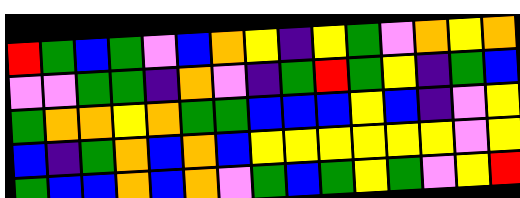[["red", "green", "blue", "green", "violet", "blue", "orange", "yellow", "indigo", "yellow", "green", "violet", "orange", "yellow", "orange"], ["violet", "violet", "green", "green", "indigo", "orange", "violet", "indigo", "green", "red", "green", "yellow", "indigo", "green", "blue"], ["green", "orange", "orange", "yellow", "orange", "green", "green", "blue", "blue", "blue", "yellow", "blue", "indigo", "violet", "yellow"], ["blue", "indigo", "green", "orange", "blue", "orange", "blue", "yellow", "yellow", "yellow", "yellow", "yellow", "yellow", "violet", "yellow"], ["green", "blue", "blue", "orange", "blue", "orange", "violet", "green", "blue", "green", "yellow", "green", "violet", "yellow", "red"]]